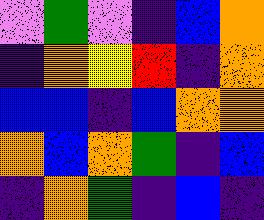[["violet", "green", "violet", "indigo", "blue", "orange"], ["indigo", "orange", "yellow", "red", "indigo", "orange"], ["blue", "blue", "indigo", "blue", "orange", "orange"], ["orange", "blue", "orange", "green", "indigo", "blue"], ["indigo", "orange", "green", "indigo", "blue", "indigo"]]